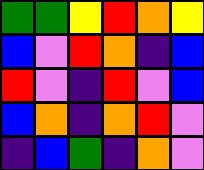[["green", "green", "yellow", "red", "orange", "yellow"], ["blue", "violet", "red", "orange", "indigo", "blue"], ["red", "violet", "indigo", "red", "violet", "blue"], ["blue", "orange", "indigo", "orange", "red", "violet"], ["indigo", "blue", "green", "indigo", "orange", "violet"]]